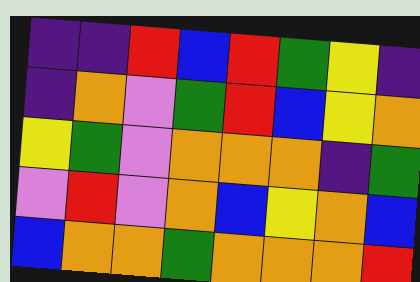[["indigo", "indigo", "red", "blue", "red", "green", "yellow", "indigo"], ["indigo", "orange", "violet", "green", "red", "blue", "yellow", "orange"], ["yellow", "green", "violet", "orange", "orange", "orange", "indigo", "green"], ["violet", "red", "violet", "orange", "blue", "yellow", "orange", "blue"], ["blue", "orange", "orange", "green", "orange", "orange", "orange", "red"]]